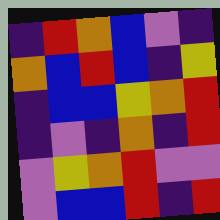[["indigo", "red", "orange", "blue", "violet", "indigo"], ["orange", "blue", "red", "blue", "indigo", "yellow"], ["indigo", "blue", "blue", "yellow", "orange", "red"], ["indigo", "violet", "indigo", "orange", "indigo", "red"], ["violet", "yellow", "orange", "red", "violet", "violet"], ["violet", "blue", "blue", "red", "indigo", "red"]]